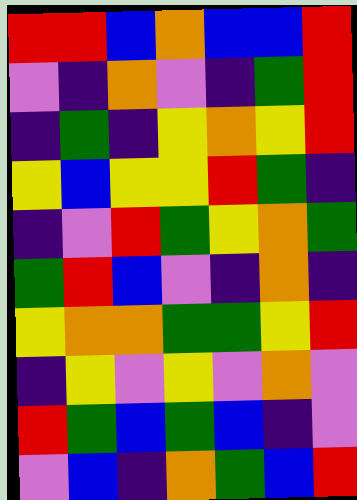[["red", "red", "blue", "orange", "blue", "blue", "red"], ["violet", "indigo", "orange", "violet", "indigo", "green", "red"], ["indigo", "green", "indigo", "yellow", "orange", "yellow", "red"], ["yellow", "blue", "yellow", "yellow", "red", "green", "indigo"], ["indigo", "violet", "red", "green", "yellow", "orange", "green"], ["green", "red", "blue", "violet", "indigo", "orange", "indigo"], ["yellow", "orange", "orange", "green", "green", "yellow", "red"], ["indigo", "yellow", "violet", "yellow", "violet", "orange", "violet"], ["red", "green", "blue", "green", "blue", "indigo", "violet"], ["violet", "blue", "indigo", "orange", "green", "blue", "red"]]